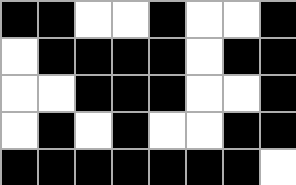[["black", "black", "white", "white", "black", "white", "white", "black"], ["white", "black", "black", "black", "black", "white", "black", "black"], ["white", "white", "black", "black", "black", "white", "white", "black"], ["white", "black", "white", "black", "white", "white", "black", "black"], ["black", "black", "black", "black", "black", "black", "black", "white"]]